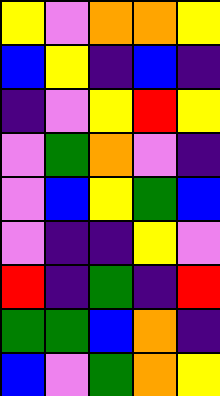[["yellow", "violet", "orange", "orange", "yellow"], ["blue", "yellow", "indigo", "blue", "indigo"], ["indigo", "violet", "yellow", "red", "yellow"], ["violet", "green", "orange", "violet", "indigo"], ["violet", "blue", "yellow", "green", "blue"], ["violet", "indigo", "indigo", "yellow", "violet"], ["red", "indigo", "green", "indigo", "red"], ["green", "green", "blue", "orange", "indigo"], ["blue", "violet", "green", "orange", "yellow"]]